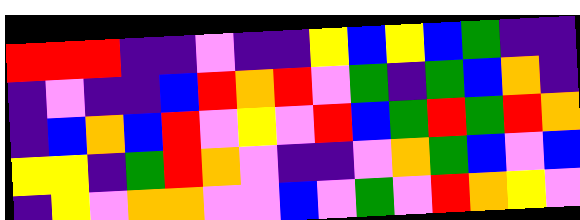[["red", "red", "red", "indigo", "indigo", "violet", "indigo", "indigo", "yellow", "blue", "yellow", "blue", "green", "indigo", "indigo"], ["indigo", "violet", "indigo", "indigo", "blue", "red", "orange", "red", "violet", "green", "indigo", "green", "blue", "orange", "indigo"], ["indigo", "blue", "orange", "blue", "red", "violet", "yellow", "violet", "red", "blue", "green", "red", "green", "red", "orange"], ["yellow", "yellow", "indigo", "green", "red", "orange", "violet", "indigo", "indigo", "violet", "orange", "green", "blue", "violet", "blue"], ["indigo", "yellow", "violet", "orange", "orange", "violet", "violet", "blue", "violet", "green", "violet", "red", "orange", "yellow", "violet"]]